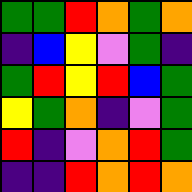[["green", "green", "red", "orange", "green", "orange"], ["indigo", "blue", "yellow", "violet", "green", "indigo"], ["green", "red", "yellow", "red", "blue", "green"], ["yellow", "green", "orange", "indigo", "violet", "green"], ["red", "indigo", "violet", "orange", "red", "green"], ["indigo", "indigo", "red", "orange", "red", "orange"]]